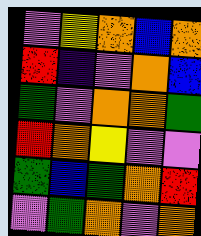[["violet", "yellow", "orange", "blue", "orange"], ["red", "indigo", "violet", "orange", "blue"], ["green", "violet", "orange", "orange", "green"], ["red", "orange", "yellow", "violet", "violet"], ["green", "blue", "green", "orange", "red"], ["violet", "green", "orange", "violet", "orange"]]